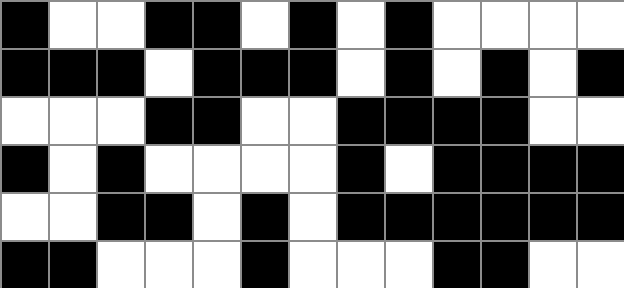[["black", "white", "white", "black", "black", "white", "black", "white", "black", "white", "white", "white", "white"], ["black", "black", "black", "white", "black", "black", "black", "white", "black", "white", "black", "white", "black"], ["white", "white", "white", "black", "black", "white", "white", "black", "black", "black", "black", "white", "white"], ["black", "white", "black", "white", "white", "white", "white", "black", "white", "black", "black", "black", "black"], ["white", "white", "black", "black", "white", "black", "white", "black", "black", "black", "black", "black", "black"], ["black", "black", "white", "white", "white", "black", "white", "white", "white", "black", "black", "white", "white"]]